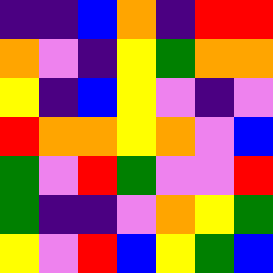[["indigo", "indigo", "blue", "orange", "indigo", "red", "red"], ["orange", "violet", "indigo", "yellow", "green", "orange", "orange"], ["yellow", "indigo", "blue", "yellow", "violet", "indigo", "violet"], ["red", "orange", "orange", "yellow", "orange", "violet", "blue"], ["green", "violet", "red", "green", "violet", "violet", "red"], ["green", "indigo", "indigo", "violet", "orange", "yellow", "green"], ["yellow", "violet", "red", "blue", "yellow", "green", "blue"]]